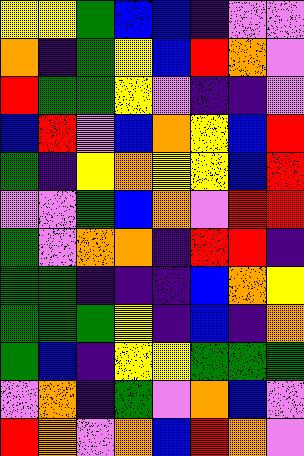[["yellow", "yellow", "green", "blue", "blue", "indigo", "violet", "violet"], ["orange", "indigo", "green", "yellow", "blue", "red", "orange", "violet"], ["red", "green", "green", "yellow", "violet", "indigo", "indigo", "violet"], ["blue", "red", "violet", "blue", "orange", "yellow", "blue", "red"], ["green", "indigo", "yellow", "orange", "yellow", "yellow", "blue", "red"], ["violet", "violet", "green", "blue", "orange", "violet", "red", "red"], ["green", "violet", "orange", "orange", "indigo", "red", "red", "indigo"], ["green", "green", "indigo", "indigo", "indigo", "blue", "orange", "yellow"], ["green", "green", "green", "yellow", "indigo", "blue", "indigo", "orange"], ["green", "blue", "indigo", "yellow", "yellow", "green", "green", "green"], ["violet", "orange", "indigo", "green", "violet", "orange", "blue", "violet"], ["red", "orange", "violet", "orange", "blue", "red", "orange", "violet"]]